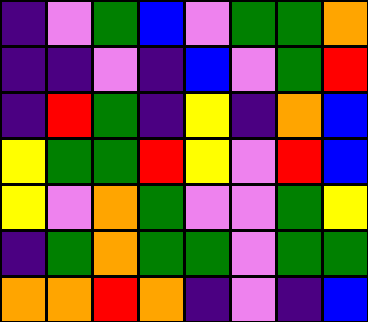[["indigo", "violet", "green", "blue", "violet", "green", "green", "orange"], ["indigo", "indigo", "violet", "indigo", "blue", "violet", "green", "red"], ["indigo", "red", "green", "indigo", "yellow", "indigo", "orange", "blue"], ["yellow", "green", "green", "red", "yellow", "violet", "red", "blue"], ["yellow", "violet", "orange", "green", "violet", "violet", "green", "yellow"], ["indigo", "green", "orange", "green", "green", "violet", "green", "green"], ["orange", "orange", "red", "orange", "indigo", "violet", "indigo", "blue"]]